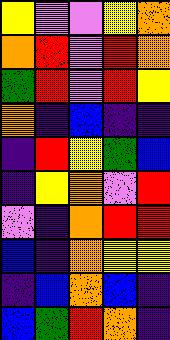[["yellow", "violet", "violet", "yellow", "orange"], ["orange", "red", "violet", "red", "orange"], ["green", "red", "violet", "red", "yellow"], ["orange", "indigo", "blue", "indigo", "indigo"], ["indigo", "red", "yellow", "green", "blue"], ["indigo", "yellow", "orange", "violet", "red"], ["violet", "indigo", "orange", "red", "red"], ["blue", "indigo", "orange", "yellow", "yellow"], ["indigo", "blue", "orange", "blue", "indigo"], ["blue", "green", "red", "orange", "indigo"]]